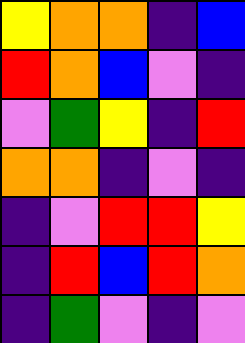[["yellow", "orange", "orange", "indigo", "blue"], ["red", "orange", "blue", "violet", "indigo"], ["violet", "green", "yellow", "indigo", "red"], ["orange", "orange", "indigo", "violet", "indigo"], ["indigo", "violet", "red", "red", "yellow"], ["indigo", "red", "blue", "red", "orange"], ["indigo", "green", "violet", "indigo", "violet"]]